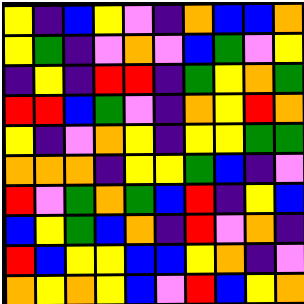[["yellow", "indigo", "blue", "yellow", "violet", "indigo", "orange", "blue", "blue", "orange"], ["yellow", "green", "indigo", "violet", "orange", "violet", "blue", "green", "violet", "yellow"], ["indigo", "yellow", "indigo", "red", "red", "indigo", "green", "yellow", "orange", "green"], ["red", "red", "blue", "green", "violet", "indigo", "orange", "yellow", "red", "orange"], ["yellow", "indigo", "violet", "orange", "yellow", "indigo", "yellow", "yellow", "green", "green"], ["orange", "orange", "orange", "indigo", "yellow", "yellow", "green", "blue", "indigo", "violet"], ["red", "violet", "green", "orange", "green", "blue", "red", "indigo", "yellow", "blue"], ["blue", "yellow", "green", "blue", "orange", "indigo", "red", "violet", "orange", "indigo"], ["red", "blue", "yellow", "yellow", "blue", "blue", "yellow", "orange", "indigo", "violet"], ["orange", "yellow", "orange", "yellow", "blue", "violet", "red", "blue", "yellow", "orange"]]